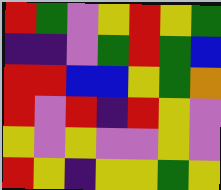[["red", "green", "violet", "yellow", "red", "yellow", "green"], ["indigo", "indigo", "violet", "green", "red", "green", "blue"], ["red", "red", "blue", "blue", "yellow", "green", "orange"], ["red", "violet", "red", "indigo", "red", "yellow", "violet"], ["yellow", "violet", "yellow", "violet", "violet", "yellow", "violet"], ["red", "yellow", "indigo", "yellow", "yellow", "green", "yellow"]]